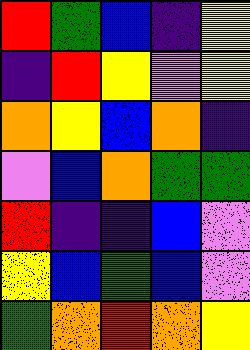[["red", "green", "blue", "indigo", "yellow"], ["indigo", "red", "yellow", "violet", "yellow"], ["orange", "yellow", "blue", "orange", "indigo"], ["violet", "blue", "orange", "green", "green"], ["red", "indigo", "indigo", "blue", "violet"], ["yellow", "blue", "green", "blue", "violet"], ["green", "orange", "red", "orange", "yellow"]]